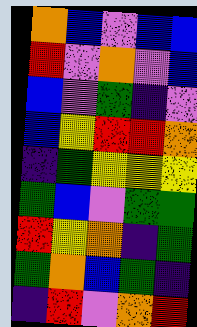[["orange", "blue", "violet", "blue", "blue"], ["red", "violet", "orange", "violet", "blue"], ["blue", "violet", "green", "indigo", "violet"], ["blue", "yellow", "red", "red", "orange"], ["indigo", "green", "yellow", "yellow", "yellow"], ["green", "blue", "violet", "green", "green"], ["red", "yellow", "orange", "indigo", "green"], ["green", "orange", "blue", "green", "indigo"], ["indigo", "red", "violet", "orange", "red"]]